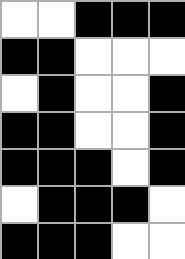[["white", "white", "black", "black", "black"], ["black", "black", "white", "white", "white"], ["white", "black", "white", "white", "black"], ["black", "black", "white", "white", "black"], ["black", "black", "black", "white", "black"], ["white", "black", "black", "black", "white"], ["black", "black", "black", "white", "white"]]